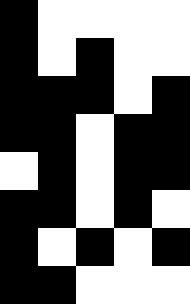[["black", "white", "white", "white", "white"], ["black", "white", "black", "white", "white"], ["black", "black", "black", "white", "black"], ["black", "black", "white", "black", "black"], ["white", "black", "white", "black", "black"], ["black", "black", "white", "black", "white"], ["black", "white", "black", "white", "black"], ["black", "black", "white", "white", "white"]]